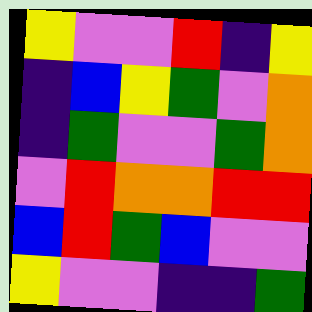[["yellow", "violet", "violet", "red", "indigo", "yellow"], ["indigo", "blue", "yellow", "green", "violet", "orange"], ["indigo", "green", "violet", "violet", "green", "orange"], ["violet", "red", "orange", "orange", "red", "red"], ["blue", "red", "green", "blue", "violet", "violet"], ["yellow", "violet", "violet", "indigo", "indigo", "green"]]